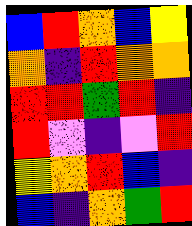[["blue", "red", "orange", "blue", "yellow"], ["orange", "indigo", "red", "orange", "orange"], ["red", "red", "green", "red", "indigo"], ["red", "violet", "indigo", "violet", "red"], ["yellow", "orange", "red", "blue", "indigo"], ["blue", "indigo", "orange", "green", "red"]]